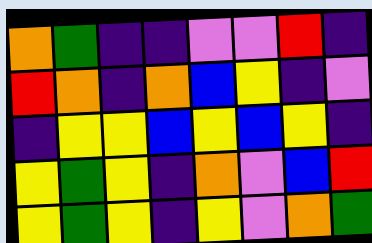[["orange", "green", "indigo", "indigo", "violet", "violet", "red", "indigo"], ["red", "orange", "indigo", "orange", "blue", "yellow", "indigo", "violet"], ["indigo", "yellow", "yellow", "blue", "yellow", "blue", "yellow", "indigo"], ["yellow", "green", "yellow", "indigo", "orange", "violet", "blue", "red"], ["yellow", "green", "yellow", "indigo", "yellow", "violet", "orange", "green"]]